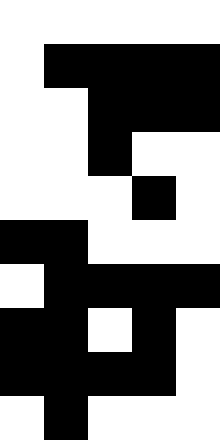[["white", "white", "white", "white", "white"], ["white", "black", "black", "black", "black"], ["white", "white", "black", "black", "black"], ["white", "white", "black", "white", "white"], ["white", "white", "white", "black", "white"], ["black", "black", "white", "white", "white"], ["white", "black", "black", "black", "black"], ["black", "black", "white", "black", "white"], ["black", "black", "black", "black", "white"], ["white", "black", "white", "white", "white"]]